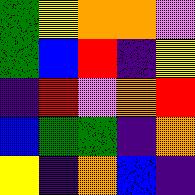[["green", "yellow", "orange", "orange", "violet"], ["green", "blue", "red", "indigo", "yellow"], ["indigo", "red", "violet", "orange", "red"], ["blue", "green", "green", "indigo", "orange"], ["yellow", "indigo", "orange", "blue", "indigo"]]